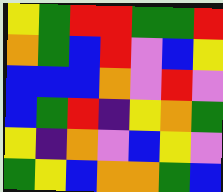[["yellow", "green", "red", "red", "green", "green", "red"], ["orange", "green", "blue", "red", "violet", "blue", "yellow"], ["blue", "blue", "blue", "orange", "violet", "red", "violet"], ["blue", "green", "red", "indigo", "yellow", "orange", "green"], ["yellow", "indigo", "orange", "violet", "blue", "yellow", "violet"], ["green", "yellow", "blue", "orange", "orange", "green", "blue"]]